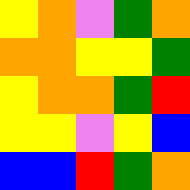[["yellow", "orange", "violet", "green", "orange"], ["orange", "orange", "yellow", "yellow", "green"], ["yellow", "orange", "orange", "green", "red"], ["yellow", "yellow", "violet", "yellow", "blue"], ["blue", "blue", "red", "green", "orange"]]